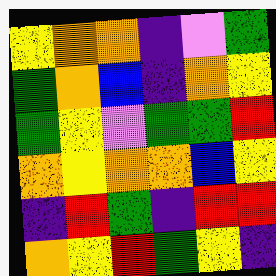[["yellow", "orange", "orange", "indigo", "violet", "green"], ["green", "orange", "blue", "indigo", "orange", "yellow"], ["green", "yellow", "violet", "green", "green", "red"], ["orange", "yellow", "orange", "orange", "blue", "yellow"], ["indigo", "red", "green", "indigo", "red", "red"], ["orange", "yellow", "red", "green", "yellow", "indigo"]]